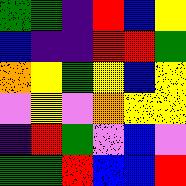[["green", "green", "indigo", "red", "blue", "yellow"], ["blue", "indigo", "indigo", "red", "red", "green"], ["orange", "yellow", "green", "yellow", "blue", "yellow"], ["violet", "yellow", "violet", "orange", "yellow", "yellow"], ["indigo", "red", "green", "violet", "blue", "violet"], ["green", "green", "red", "blue", "blue", "red"]]